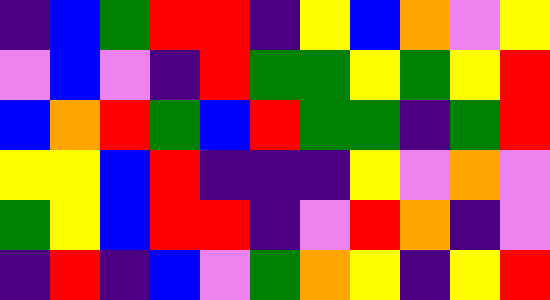[["indigo", "blue", "green", "red", "red", "indigo", "yellow", "blue", "orange", "violet", "yellow"], ["violet", "blue", "violet", "indigo", "red", "green", "green", "yellow", "green", "yellow", "red"], ["blue", "orange", "red", "green", "blue", "red", "green", "green", "indigo", "green", "red"], ["yellow", "yellow", "blue", "red", "indigo", "indigo", "indigo", "yellow", "violet", "orange", "violet"], ["green", "yellow", "blue", "red", "red", "indigo", "violet", "red", "orange", "indigo", "violet"], ["indigo", "red", "indigo", "blue", "violet", "green", "orange", "yellow", "indigo", "yellow", "red"]]